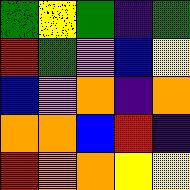[["green", "yellow", "green", "indigo", "green"], ["red", "green", "violet", "blue", "yellow"], ["blue", "violet", "orange", "indigo", "orange"], ["orange", "orange", "blue", "red", "indigo"], ["red", "orange", "orange", "yellow", "yellow"]]